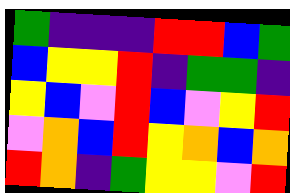[["green", "indigo", "indigo", "indigo", "red", "red", "blue", "green"], ["blue", "yellow", "yellow", "red", "indigo", "green", "green", "indigo"], ["yellow", "blue", "violet", "red", "blue", "violet", "yellow", "red"], ["violet", "orange", "blue", "red", "yellow", "orange", "blue", "orange"], ["red", "orange", "indigo", "green", "yellow", "yellow", "violet", "red"]]